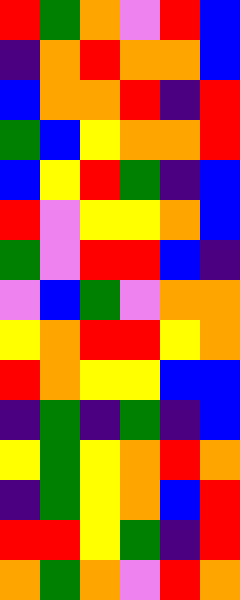[["red", "green", "orange", "violet", "red", "blue"], ["indigo", "orange", "red", "orange", "orange", "blue"], ["blue", "orange", "orange", "red", "indigo", "red"], ["green", "blue", "yellow", "orange", "orange", "red"], ["blue", "yellow", "red", "green", "indigo", "blue"], ["red", "violet", "yellow", "yellow", "orange", "blue"], ["green", "violet", "red", "red", "blue", "indigo"], ["violet", "blue", "green", "violet", "orange", "orange"], ["yellow", "orange", "red", "red", "yellow", "orange"], ["red", "orange", "yellow", "yellow", "blue", "blue"], ["indigo", "green", "indigo", "green", "indigo", "blue"], ["yellow", "green", "yellow", "orange", "red", "orange"], ["indigo", "green", "yellow", "orange", "blue", "red"], ["red", "red", "yellow", "green", "indigo", "red"], ["orange", "green", "orange", "violet", "red", "orange"]]